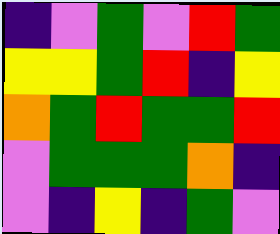[["indigo", "violet", "green", "violet", "red", "green"], ["yellow", "yellow", "green", "red", "indigo", "yellow"], ["orange", "green", "red", "green", "green", "red"], ["violet", "green", "green", "green", "orange", "indigo"], ["violet", "indigo", "yellow", "indigo", "green", "violet"]]